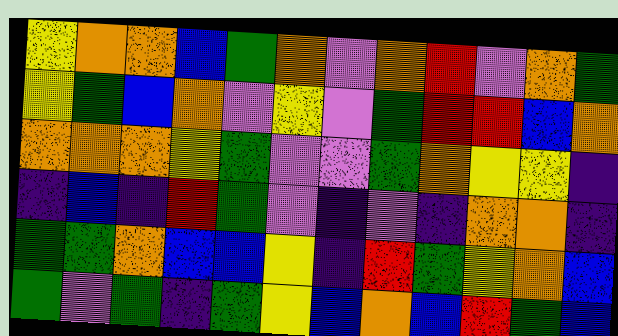[["yellow", "orange", "orange", "blue", "green", "orange", "violet", "orange", "red", "violet", "orange", "green"], ["yellow", "green", "blue", "orange", "violet", "yellow", "violet", "green", "red", "red", "blue", "orange"], ["orange", "orange", "orange", "yellow", "green", "violet", "violet", "green", "orange", "yellow", "yellow", "indigo"], ["indigo", "blue", "indigo", "red", "green", "violet", "indigo", "violet", "indigo", "orange", "orange", "indigo"], ["green", "green", "orange", "blue", "blue", "yellow", "indigo", "red", "green", "yellow", "orange", "blue"], ["green", "violet", "green", "indigo", "green", "yellow", "blue", "orange", "blue", "red", "green", "blue"]]